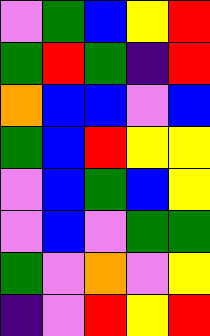[["violet", "green", "blue", "yellow", "red"], ["green", "red", "green", "indigo", "red"], ["orange", "blue", "blue", "violet", "blue"], ["green", "blue", "red", "yellow", "yellow"], ["violet", "blue", "green", "blue", "yellow"], ["violet", "blue", "violet", "green", "green"], ["green", "violet", "orange", "violet", "yellow"], ["indigo", "violet", "red", "yellow", "red"]]